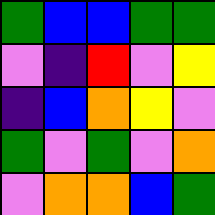[["green", "blue", "blue", "green", "green"], ["violet", "indigo", "red", "violet", "yellow"], ["indigo", "blue", "orange", "yellow", "violet"], ["green", "violet", "green", "violet", "orange"], ["violet", "orange", "orange", "blue", "green"]]